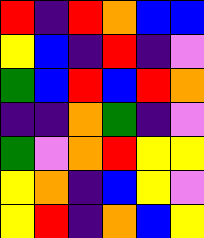[["red", "indigo", "red", "orange", "blue", "blue"], ["yellow", "blue", "indigo", "red", "indigo", "violet"], ["green", "blue", "red", "blue", "red", "orange"], ["indigo", "indigo", "orange", "green", "indigo", "violet"], ["green", "violet", "orange", "red", "yellow", "yellow"], ["yellow", "orange", "indigo", "blue", "yellow", "violet"], ["yellow", "red", "indigo", "orange", "blue", "yellow"]]